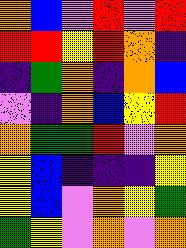[["orange", "blue", "violet", "red", "violet", "red"], ["red", "red", "yellow", "red", "orange", "indigo"], ["indigo", "green", "orange", "indigo", "orange", "blue"], ["violet", "indigo", "orange", "blue", "yellow", "red"], ["orange", "green", "green", "red", "violet", "orange"], ["yellow", "blue", "indigo", "indigo", "indigo", "yellow"], ["yellow", "blue", "violet", "orange", "yellow", "green"], ["green", "yellow", "violet", "orange", "violet", "orange"]]